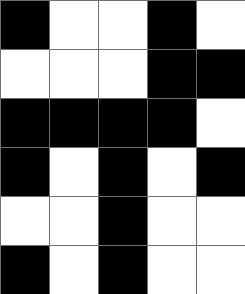[["black", "white", "white", "black", "white"], ["white", "white", "white", "black", "black"], ["black", "black", "black", "black", "white"], ["black", "white", "black", "white", "black"], ["white", "white", "black", "white", "white"], ["black", "white", "black", "white", "white"]]